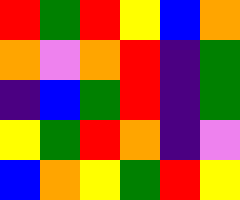[["red", "green", "red", "yellow", "blue", "orange"], ["orange", "violet", "orange", "red", "indigo", "green"], ["indigo", "blue", "green", "red", "indigo", "green"], ["yellow", "green", "red", "orange", "indigo", "violet"], ["blue", "orange", "yellow", "green", "red", "yellow"]]